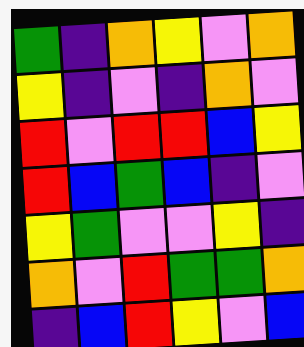[["green", "indigo", "orange", "yellow", "violet", "orange"], ["yellow", "indigo", "violet", "indigo", "orange", "violet"], ["red", "violet", "red", "red", "blue", "yellow"], ["red", "blue", "green", "blue", "indigo", "violet"], ["yellow", "green", "violet", "violet", "yellow", "indigo"], ["orange", "violet", "red", "green", "green", "orange"], ["indigo", "blue", "red", "yellow", "violet", "blue"]]